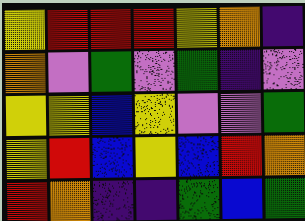[["yellow", "red", "red", "red", "yellow", "orange", "indigo"], ["orange", "violet", "green", "violet", "green", "indigo", "violet"], ["yellow", "yellow", "blue", "yellow", "violet", "violet", "green"], ["yellow", "red", "blue", "yellow", "blue", "red", "orange"], ["red", "orange", "indigo", "indigo", "green", "blue", "green"]]